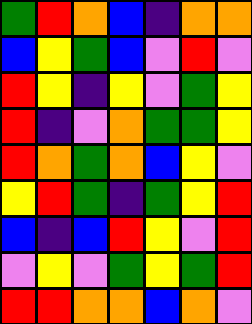[["green", "red", "orange", "blue", "indigo", "orange", "orange"], ["blue", "yellow", "green", "blue", "violet", "red", "violet"], ["red", "yellow", "indigo", "yellow", "violet", "green", "yellow"], ["red", "indigo", "violet", "orange", "green", "green", "yellow"], ["red", "orange", "green", "orange", "blue", "yellow", "violet"], ["yellow", "red", "green", "indigo", "green", "yellow", "red"], ["blue", "indigo", "blue", "red", "yellow", "violet", "red"], ["violet", "yellow", "violet", "green", "yellow", "green", "red"], ["red", "red", "orange", "orange", "blue", "orange", "violet"]]